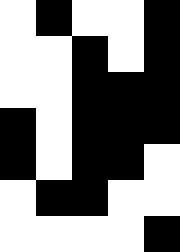[["white", "black", "white", "white", "black"], ["white", "white", "black", "white", "black"], ["white", "white", "black", "black", "black"], ["black", "white", "black", "black", "black"], ["black", "white", "black", "black", "white"], ["white", "black", "black", "white", "white"], ["white", "white", "white", "white", "black"]]